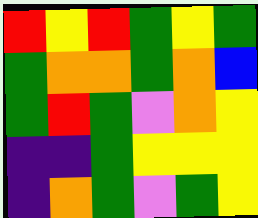[["red", "yellow", "red", "green", "yellow", "green"], ["green", "orange", "orange", "green", "orange", "blue"], ["green", "red", "green", "violet", "orange", "yellow"], ["indigo", "indigo", "green", "yellow", "yellow", "yellow"], ["indigo", "orange", "green", "violet", "green", "yellow"]]